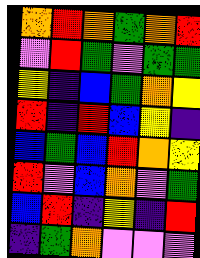[["orange", "red", "orange", "green", "orange", "red"], ["violet", "red", "green", "violet", "green", "green"], ["yellow", "indigo", "blue", "green", "orange", "yellow"], ["red", "indigo", "red", "blue", "yellow", "indigo"], ["blue", "green", "blue", "red", "orange", "yellow"], ["red", "violet", "blue", "orange", "violet", "green"], ["blue", "red", "indigo", "yellow", "indigo", "red"], ["indigo", "green", "orange", "violet", "violet", "violet"]]